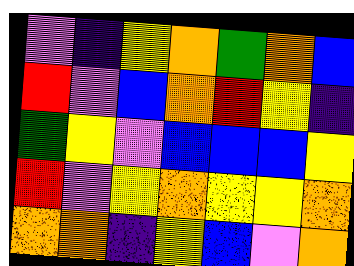[["violet", "indigo", "yellow", "orange", "green", "orange", "blue"], ["red", "violet", "blue", "orange", "red", "yellow", "indigo"], ["green", "yellow", "violet", "blue", "blue", "blue", "yellow"], ["red", "violet", "yellow", "orange", "yellow", "yellow", "orange"], ["orange", "orange", "indigo", "yellow", "blue", "violet", "orange"]]